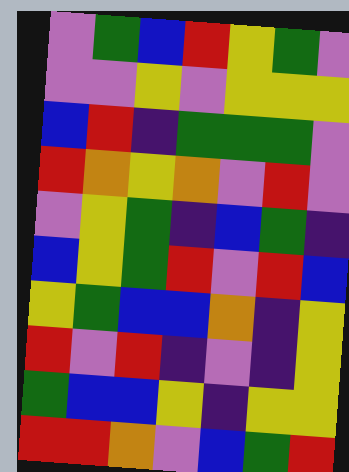[["violet", "green", "blue", "red", "yellow", "green", "violet"], ["violet", "violet", "yellow", "violet", "yellow", "yellow", "yellow"], ["blue", "red", "indigo", "green", "green", "green", "violet"], ["red", "orange", "yellow", "orange", "violet", "red", "violet"], ["violet", "yellow", "green", "indigo", "blue", "green", "indigo"], ["blue", "yellow", "green", "red", "violet", "red", "blue"], ["yellow", "green", "blue", "blue", "orange", "indigo", "yellow"], ["red", "violet", "red", "indigo", "violet", "indigo", "yellow"], ["green", "blue", "blue", "yellow", "indigo", "yellow", "yellow"], ["red", "red", "orange", "violet", "blue", "green", "red"]]